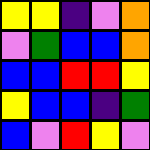[["yellow", "yellow", "indigo", "violet", "orange"], ["violet", "green", "blue", "blue", "orange"], ["blue", "blue", "red", "red", "yellow"], ["yellow", "blue", "blue", "indigo", "green"], ["blue", "violet", "red", "yellow", "violet"]]